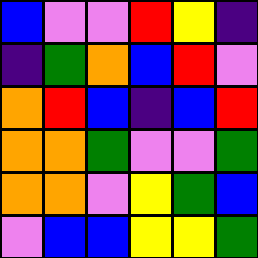[["blue", "violet", "violet", "red", "yellow", "indigo"], ["indigo", "green", "orange", "blue", "red", "violet"], ["orange", "red", "blue", "indigo", "blue", "red"], ["orange", "orange", "green", "violet", "violet", "green"], ["orange", "orange", "violet", "yellow", "green", "blue"], ["violet", "blue", "blue", "yellow", "yellow", "green"]]